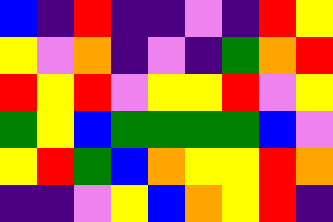[["blue", "indigo", "red", "indigo", "indigo", "violet", "indigo", "red", "yellow"], ["yellow", "violet", "orange", "indigo", "violet", "indigo", "green", "orange", "red"], ["red", "yellow", "red", "violet", "yellow", "yellow", "red", "violet", "yellow"], ["green", "yellow", "blue", "green", "green", "green", "green", "blue", "violet"], ["yellow", "red", "green", "blue", "orange", "yellow", "yellow", "red", "orange"], ["indigo", "indigo", "violet", "yellow", "blue", "orange", "yellow", "red", "indigo"]]